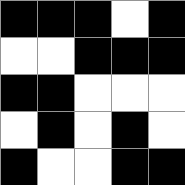[["black", "black", "black", "white", "black"], ["white", "white", "black", "black", "black"], ["black", "black", "white", "white", "white"], ["white", "black", "white", "black", "white"], ["black", "white", "white", "black", "black"]]